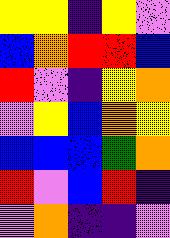[["yellow", "yellow", "indigo", "yellow", "violet"], ["blue", "orange", "red", "red", "blue"], ["red", "violet", "indigo", "yellow", "orange"], ["violet", "yellow", "blue", "orange", "yellow"], ["blue", "blue", "blue", "green", "orange"], ["red", "violet", "blue", "red", "indigo"], ["violet", "orange", "indigo", "indigo", "violet"]]